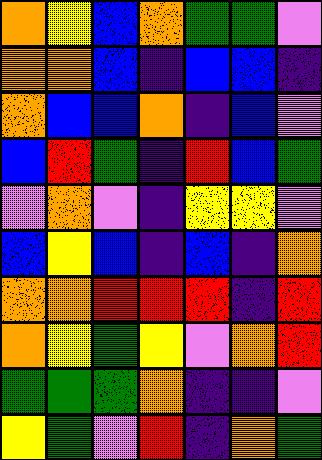[["orange", "yellow", "blue", "orange", "green", "green", "violet"], ["orange", "orange", "blue", "indigo", "blue", "blue", "indigo"], ["orange", "blue", "blue", "orange", "indigo", "blue", "violet"], ["blue", "red", "green", "indigo", "red", "blue", "green"], ["violet", "orange", "violet", "indigo", "yellow", "yellow", "violet"], ["blue", "yellow", "blue", "indigo", "blue", "indigo", "orange"], ["orange", "orange", "red", "red", "red", "indigo", "red"], ["orange", "yellow", "green", "yellow", "violet", "orange", "red"], ["green", "green", "green", "orange", "indigo", "indigo", "violet"], ["yellow", "green", "violet", "red", "indigo", "orange", "green"]]